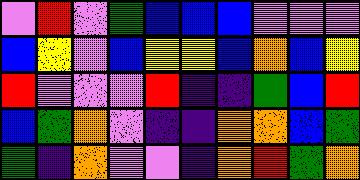[["violet", "red", "violet", "green", "blue", "blue", "blue", "violet", "violet", "violet"], ["blue", "yellow", "violet", "blue", "yellow", "yellow", "blue", "orange", "blue", "yellow"], ["red", "violet", "violet", "violet", "red", "indigo", "indigo", "green", "blue", "red"], ["blue", "green", "orange", "violet", "indigo", "indigo", "orange", "orange", "blue", "green"], ["green", "indigo", "orange", "violet", "violet", "indigo", "orange", "red", "green", "orange"]]